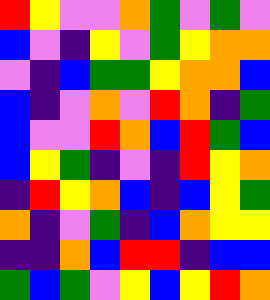[["red", "yellow", "violet", "violet", "orange", "green", "violet", "green", "violet"], ["blue", "violet", "indigo", "yellow", "violet", "green", "yellow", "orange", "orange"], ["violet", "indigo", "blue", "green", "green", "yellow", "orange", "orange", "blue"], ["blue", "indigo", "violet", "orange", "violet", "red", "orange", "indigo", "green"], ["blue", "violet", "violet", "red", "orange", "blue", "red", "green", "blue"], ["blue", "yellow", "green", "indigo", "violet", "indigo", "red", "yellow", "orange"], ["indigo", "red", "yellow", "orange", "blue", "indigo", "blue", "yellow", "green"], ["orange", "indigo", "violet", "green", "indigo", "blue", "orange", "yellow", "yellow"], ["indigo", "indigo", "orange", "blue", "red", "red", "indigo", "blue", "blue"], ["green", "blue", "green", "violet", "yellow", "blue", "yellow", "red", "orange"]]